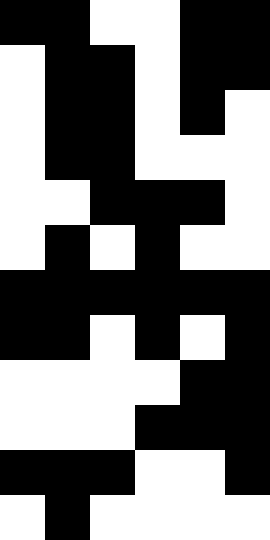[["black", "black", "white", "white", "black", "black"], ["white", "black", "black", "white", "black", "black"], ["white", "black", "black", "white", "black", "white"], ["white", "black", "black", "white", "white", "white"], ["white", "white", "black", "black", "black", "white"], ["white", "black", "white", "black", "white", "white"], ["black", "black", "black", "black", "black", "black"], ["black", "black", "white", "black", "white", "black"], ["white", "white", "white", "white", "black", "black"], ["white", "white", "white", "black", "black", "black"], ["black", "black", "black", "white", "white", "black"], ["white", "black", "white", "white", "white", "white"]]